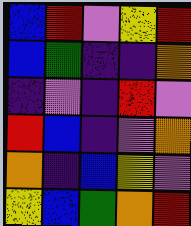[["blue", "red", "violet", "yellow", "red"], ["blue", "green", "indigo", "indigo", "orange"], ["indigo", "violet", "indigo", "red", "violet"], ["red", "blue", "indigo", "violet", "orange"], ["orange", "indigo", "blue", "yellow", "violet"], ["yellow", "blue", "green", "orange", "red"]]